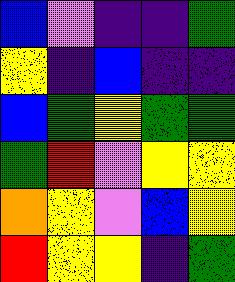[["blue", "violet", "indigo", "indigo", "green"], ["yellow", "indigo", "blue", "indigo", "indigo"], ["blue", "green", "yellow", "green", "green"], ["green", "red", "violet", "yellow", "yellow"], ["orange", "yellow", "violet", "blue", "yellow"], ["red", "yellow", "yellow", "indigo", "green"]]